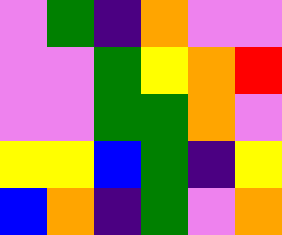[["violet", "green", "indigo", "orange", "violet", "violet"], ["violet", "violet", "green", "yellow", "orange", "red"], ["violet", "violet", "green", "green", "orange", "violet"], ["yellow", "yellow", "blue", "green", "indigo", "yellow"], ["blue", "orange", "indigo", "green", "violet", "orange"]]